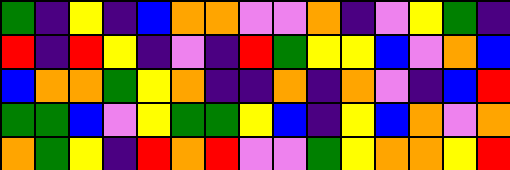[["green", "indigo", "yellow", "indigo", "blue", "orange", "orange", "violet", "violet", "orange", "indigo", "violet", "yellow", "green", "indigo"], ["red", "indigo", "red", "yellow", "indigo", "violet", "indigo", "red", "green", "yellow", "yellow", "blue", "violet", "orange", "blue"], ["blue", "orange", "orange", "green", "yellow", "orange", "indigo", "indigo", "orange", "indigo", "orange", "violet", "indigo", "blue", "red"], ["green", "green", "blue", "violet", "yellow", "green", "green", "yellow", "blue", "indigo", "yellow", "blue", "orange", "violet", "orange"], ["orange", "green", "yellow", "indigo", "red", "orange", "red", "violet", "violet", "green", "yellow", "orange", "orange", "yellow", "red"]]